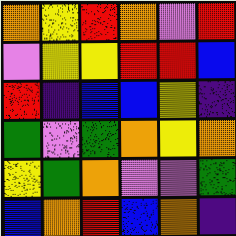[["orange", "yellow", "red", "orange", "violet", "red"], ["violet", "yellow", "yellow", "red", "red", "blue"], ["red", "indigo", "blue", "blue", "yellow", "indigo"], ["green", "violet", "green", "orange", "yellow", "orange"], ["yellow", "green", "orange", "violet", "violet", "green"], ["blue", "orange", "red", "blue", "orange", "indigo"]]